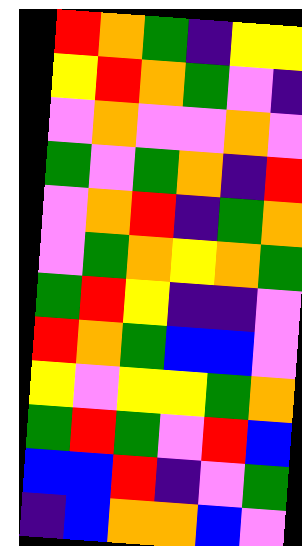[["red", "orange", "green", "indigo", "yellow", "yellow"], ["yellow", "red", "orange", "green", "violet", "indigo"], ["violet", "orange", "violet", "violet", "orange", "violet"], ["green", "violet", "green", "orange", "indigo", "red"], ["violet", "orange", "red", "indigo", "green", "orange"], ["violet", "green", "orange", "yellow", "orange", "green"], ["green", "red", "yellow", "indigo", "indigo", "violet"], ["red", "orange", "green", "blue", "blue", "violet"], ["yellow", "violet", "yellow", "yellow", "green", "orange"], ["green", "red", "green", "violet", "red", "blue"], ["blue", "blue", "red", "indigo", "violet", "green"], ["indigo", "blue", "orange", "orange", "blue", "violet"]]